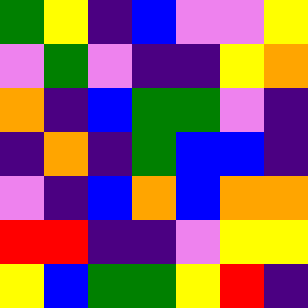[["green", "yellow", "indigo", "blue", "violet", "violet", "yellow"], ["violet", "green", "violet", "indigo", "indigo", "yellow", "orange"], ["orange", "indigo", "blue", "green", "green", "violet", "indigo"], ["indigo", "orange", "indigo", "green", "blue", "blue", "indigo"], ["violet", "indigo", "blue", "orange", "blue", "orange", "orange"], ["red", "red", "indigo", "indigo", "violet", "yellow", "yellow"], ["yellow", "blue", "green", "green", "yellow", "red", "indigo"]]